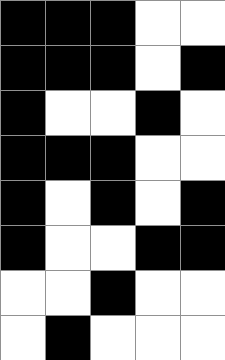[["black", "black", "black", "white", "white"], ["black", "black", "black", "white", "black"], ["black", "white", "white", "black", "white"], ["black", "black", "black", "white", "white"], ["black", "white", "black", "white", "black"], ["black", "white", "white", "black", "black"], ["white", "white", "black", "white", "white"], ["white", "black", "white", "white", "white"]]